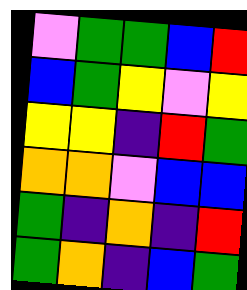[["violet", "green", "green", "blue", "red"], ["blue", "green", "yellow", "violet", "yellow"], ["yellow", "yellow", "indigo", "red", "green"], ["orange", "orange", "violet", "blue", "blue"], ["green", "indigo", "orange", "indigo", "red"], ["green", "orange", "indigo", "blue", "green"]]